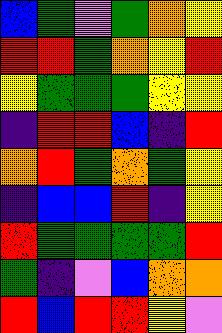[["blue", "green", "violet", "green", "orange", "yellow"], ["red", "red", "green", "orange", "yellow", "red"], ["yellow", "green", "green", "green", "yellow", "yellow"], ["indigo", "red", "red", "blue", "indigo", "red"], ["orange", "red", "green", "orange", "green", "yellow"], ["indigo", "blue", "blue", "red", "indigo", "yellow"], ["red", "green", "green", "green", "green", "red"], ["green", "indigo", "violet", "blue", "orange", "orange"], ["red", "blue", "red", "red", "yellow", "violet"]]